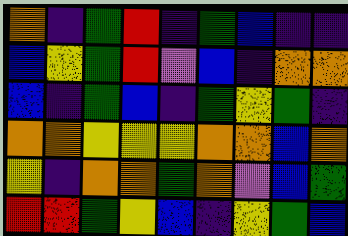[["orange", "indigo", "green", "red", "indigo", "green", "blue", "indigo", "indigo"], ["blue", "yellow", "green", "red", "violet", "blue", "indigo", "orange", "orange"], ["blue", "indigo", "green", "blue", "indigo", "green", "yellow", "green", "indigo"], ["orange", "orange", "yellow", "yellow", "yellow", "orange", "orange", "blue", "orange"], ["yellow", "indigo", "orange", "orange", "green", "orange", "violet", "blue", "green"], ["red", "red", "green", "yellow", "blue", "indigo", "yellow", "green", "blue"]]